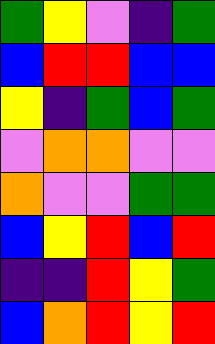[["green", "yellow", "violet", "indigo", "green"], ["blue", "red", "red", "blue", "blue"], ["yellow", "indigo", "green", "blue", "green"], ["violet", "orange", "orange", "violet", "violet"], ["orange", "violet", "violet", "green", "green"], ["blue", "yellow", "red", "blue", "red"], ["indigo", "indigo", "red", "yellow", "green"], ["blue", "orange", "red", "yellow", "red"]]